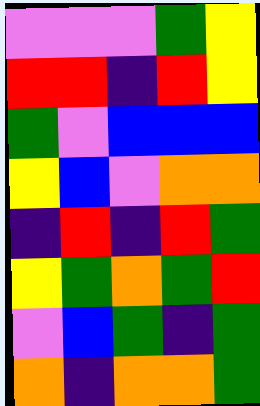[["violet", "violet", "violet", "green", "yellow"], ["red", "red", "indigo", "red", "yellow"], ["green", "violet", "blue", "blue", "blue"], ["yellow", "blue", "violet", "orange", "orange"], ["indigo", "red", "indigo", "red", "green"], ["yellow", "green", "orange", "green", "red"], ["violet", "blue", "green", "indigo", "green"], ["orange", "indigo", "orange", "orange", "green"]]